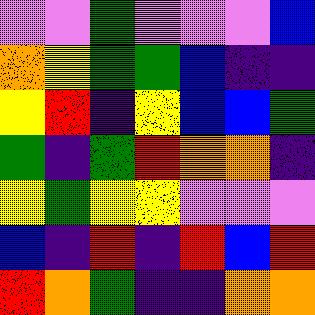[["violet", "violet", "green", "violet", "violet", "violet", "blue"], ["orange", "yellow", "green", "green", "blue", "indigo", "indigo"], ["yellow", "red", "indigo", "yellow", "blue", "blue", "green"], ["green", "indigo", "green", "red", "orange", "orange", "indigo"], ["yellow", "green", "yellow", "yellow", "violet", "violet", "violet"], ["blue", "indigo", "red", "indigo", "red", "blue", "red"], ["red", "orange", "green", "indigo", "indigo", "orange", "orange"]]